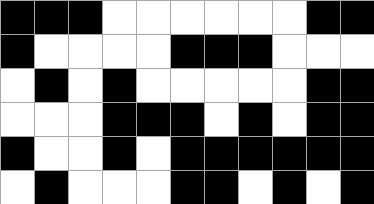[["black", "black", "black", "white", "white", "white", "white", "white", "white", "black", "black"], ["black", "white", "white", "white", "white", "black", "black", "black", "white", "white", "white"], ["white", "black", "white", "black", "white", "white", "white", "white", "white", "black", "black"], ["white", "white", "white", "black", "black", "black", "white", "black", "white", "black", "black"], ["black", "white", "white", "black", "white", "black", "black", "black", "black", "black", "black"], ["white", "black", "white", "white", "white", "black", "black", "white", "black", "white", "black"]]